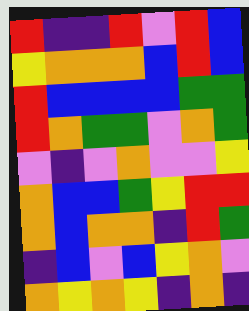[["red", "indigo", "indigo", "red", "violet", "red", "blue"], ["yellow", "orange", "orange", "orange", "blue", "red", "blue"], ["red", "blue", "blue", "blue", "blue", "green", "green"], ["red", "orange", "green", "green", "violet", "orange", "green"], ["violet", "indigo", "violet", "orange", "violet", "violet", "yellow"], ["orange", "blue", "blue", "green", "yellow", "red", "red"], ["orange", "blue", "orange", "orange", "indigo", "red", "green"], ["indigo", "blue", "violet", "blue", "yellow", "orange", "violet"], ["orange", "yellow", "orange", "yellow", "indigo", "orange", "indigo"]]